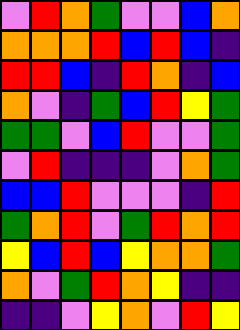[["violet", "red", "orange", "green", "violet", "violet", "blue", "orange"], ["orange", "orange", "orange", "red", "blue", "red", "blue", "indigo"], ["red", "red", "blue", "indigo", "red", "orange", "indigo", "blue"], ["orange", "violet", "indigo", "green", "blue", "red", "yellow", "green"], ["green", "green", "violet", "blue", "red", "violet", "violet", "green"], ["violet", "red", "indigo", "indigo", "indigo", "violet", "orange", "green"], ["blue", "blue", "red", "violet", "violet", "violet", "indigo", "red"], ["green", "orange", "red", "violet", "green", "red", "orange", "red"], ["yellow", "blue", "red", "blue", "yellow", "orange", "orange", "green"], ["orange", "violet", "green", "red", "orange", "yellow", "indigo", "indigo"], ["indigo", "indigo", "violet", "yellow", "orange", "violet", "red", "yellow"]]